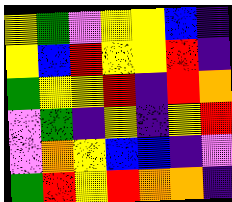[["yellow", "green", "violet", "yellow", "yellow", "blue", "indigo"], ["yellow", "blue", "red", "yellow", "yellow", "red", "indigo"], ["green", "yellow", "yellow", "red", "indigo", "red", "orange"], ["violet", "green", "indigo", "yellow", "indigo", "yellow", "red"], ["violet", "orange", "yellow", "blue", "blue", "indigo", "violet"], ["green", "red", "yellow", "red", "orange", "orange", "indigo"]]